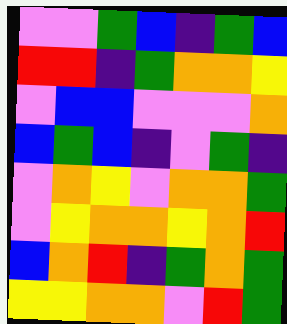[["violet", "violet", "green", "blue", "indigo", "green", "blue"], ["red", "red", "indigo", "green", "orange", "orange", "yellow"], ["violet", "blue", "blue", "violet", "violet", "violet", "orange"], ["blue", "green", "blue", "indigo", "violet", "green", "indigo"], ["violet", "orange", "yellow", "violet", "orange", "orange", "green"], ["violet", "yellow", "orange", "orange", "yellow", "orange", "red"], ["blue", "orange", "red", "indigo", "green", "orange", "green"], ["yellow", "yellow", "orange", "orange", "violet", "red", "green"]]